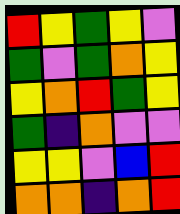[["red", "yellow", "green", "yellow", "violet"], ["green", "violet", "green", "orange", "yellow"], ["yellow", "orange", "red", "green", "yellow"], ["green", "indigo", "orange", "violet", "violet"], ["yellow", "yellow", "violet", "blue", "red"], ["orange", "orange", "indigo", "orange", "red"]]